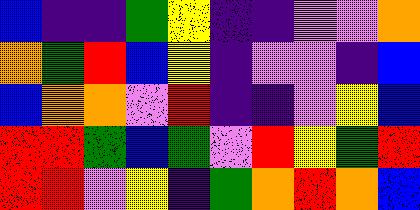[["blue", "indigo", "indigo", "green", "yellow", "indigo", "indigo", "violet", "violet", "orange"], ["orange", "green", "red", "blue", "yellow", "indigo", "violet", "violet", "indigo", "blue"], ["blue", "orange", "orange", "violet", "red", "indigo", "indigo", "violet", "yellow", "blue"], ["red", "red", "green", "blue", "green", "violet", "red", "yellow", "green", "red"], ["red", "red", "violet", "yellow", "indigo", "green", "orange", "red", "orange", "blue"]]